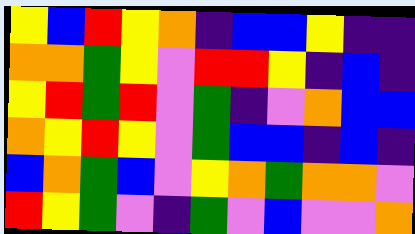[["yellow", "blue", "red", "yellow", "orange", "indigo", "blue", "blue", "yellow", "indigo", "indigo"], ["orange", "orange", "green", "yellow", "violet", "red", "red", "yellow", "indigo", "blue", "indigo"], ["yellow", "red", "green", "red", "violet", "green", "indigo", "violet", "orange", "blue", "blue"], ["orange", "yellow", "red", "yellow", "violet", "green", "blue", "blue", "indigo", "blue", "indigo"], ["blue", "orange", "green", "blue", "violet", "yellow", "orange", "green", "orange", "orange", "violet"], ["red", "yellow", "green", "violet", "indigo", "green", "violet", "blue", "violet", "violet", "orange"]]